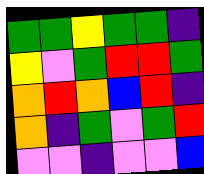[["green", "green", "yellow", "green", "green", "indigo"], ["yellow", "violet", "green", "red", "red", "green"], ["orange", "red", "orange", "blue", "red", "indigo"], ["orange", "indigo", "green", "violet", "green", "red"], ["violet", "violet", "indigo", "violet", "violet", "blue"]]